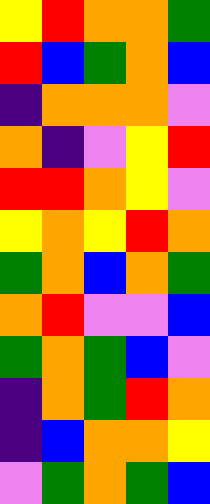[["yellow", "red", "orange", "orange", "green"], ["red", "blue", "green", "orange", "blue"], ["indigo", "orange", "orange", "orange", "violet"], ["orange", "indigo", "violet", "yellow", "red"], ["red", "red", "orange", "yellow", "violet"], ["yellow", "orange", "yellow", "red", "orange"], ["green", "orange", "blue", "orange", "green"], ["orange", "red", "violet", "violet", "blue"], ["green", "orange", "green", "blue", "violet"], ["indigo", "orange", "green", "red", "orange"], ["indigo", "blue", "orange", "orange", "yellow"], ["violet", "green", "orange", "green", "blue"]]